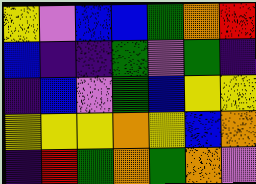[["yellow", "violet", "blue", "blue", "green", "orange", "red"], ["blue", "indigo", "indigo", "green", "violet", "green", "indigo"], ["indigo", "blue", "violet", "green", "blue", "yellow", "yellow"], ["yellow", "yellow", "yellow", "orange", "yellow", "blue", "orange"], ["indigo", "red", "green", "orange", "green", "orange", "violet"]]